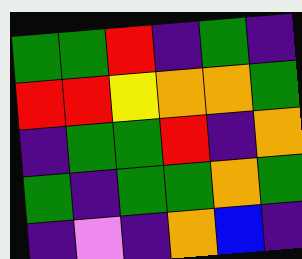[["green", "green", "red", "indigo", "green", "indigo"], ["red", "red", "yellow", "orange", "orange", "green"], ["indigo", "green", "green", "red", "indigo", "orange"], ["green", "indigo", "green", "green", "orange", "green"], ["indigo", "violet", "indigo", "orange", "blue", "indigo"]]